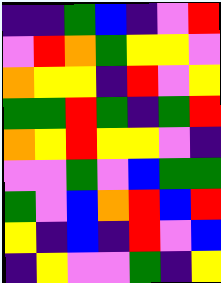[["indigo", "indigo", "green", "blue", "indigo", "violet", "red"], ["violet", "red", "orange", "green", "yellow", "yellow", "violet"], ["orange", "yellow", "yellow", "indigo", "red", "violet", "yellow"], ["green", "green", "red", "green", "indigo", "green", "red"], ["orange", "yellow", "red", "yellow", "yellow", "violet", "indigo"], ["violet", "violet", "green", "violet", "blue", "green", "green"], ["green", "violet", "blue", "orange", "red", "blue", "red"], ["yellow", "indigo", "blue", "indigo", "red", "violet", "blue"], ["indigo", "yellow", "violet", "violet", "green", "indigo", "yellow"]]